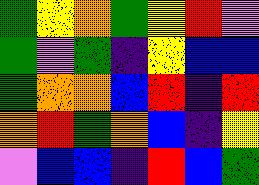[["green", "yellow", "orange", "green", "yellow", "red", "violet"], ["green", "violet", "green", "indigo", "yellow", "blue", "blue"], ["green", "orange", "orange", "blue", "red", "indigo", "red"], ["orange", "red", "green", "orange", "blue", "indigo", "yellow"], ["violet", "blue", "blue", "indigo", "red", "blue", "green"]]